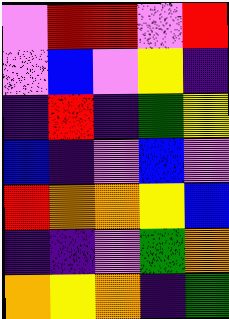[["violet", "red", "red", "violet", "red"], ["violet", "blue", "violet", "yellow", "indigo"], ["indigo", "red", "indigo", "green", "yellow"], ["blue", "indigo", "violet", "blue", "violet"], ["red", "orange", "orange", "yellow", "blue"], ["indigo", "indigo", "violet", "green", "orange"], ["orange", "yellow", "orange", "indigo", "green"]]